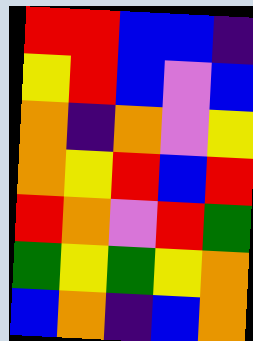[["red", "red", "blue", "blue", "indigo"], ["yellow", "red", "blue", "violet", "blue"], ["orange", "indigo", "orange", "violet", "yellow"], ["orange", "yellow", "red", "blue", "red"], ["red", "orange", "violet", "red", "green"], ["green", "yellow", "green", "yellow", "orange"], ["blue", "orange", "indigo", "blue", "orange"]]